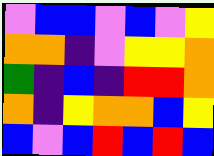[["violet", "blue", "blue", "violet", "blue", "violet", "yellow"], ["orange", "orange", "indigo", "violet", "yellow", "yellow", "orange"], ["green", "indigo", "blue", "indigo", "red", "red", "orange"], ["orange", "indigo", "yellow", "orange", "orange", "blue", "yellow"], ["blue", "violet", "blue", "red", "blue", "red", "blue"]]